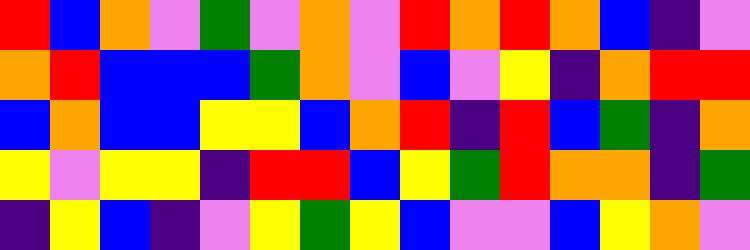[["red", "blue", "orange", "violet", "green", "violet", "orange", "violet", "red", "orange", "red", "orange", "blue", "indigo", "violet"], ["orange", "red", "blue", "blue", "blue", "green", "orange", "violet", "blue", "violet", "yellow", "indigo", "orange", "red", "red"], ["blue", "orange", "blue", "blue", "yellow", "yellow", "blue", "orange", "red", "indigo", "red", "blue", "green", "indigo", "orange"], ["yellow", "violet", "yellow", "yellow", "indigo", "red", "red", "blue", "yellow", "green", "red", "orange", "orange", "indigo", "green"], ["indigo", "yellow", "blue", "indigo", "violet", "yellow", "green", "yellow", "blue", "violet", "violet", "blue", "yellow", "orange", "violet"]]